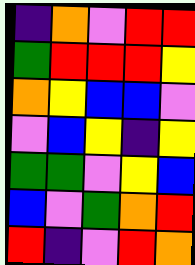[["indigo", "orange", "violet", "red", "red"], ["green", "red", "red", "red", "yellow"], ["orange", "yellow", "blue", "blue", "violet"], ["violet", "blue", "yellow", "indigo", "yellow"], ["green", "green", "violet", "yellow", "blue"], ["blue", "violet", "green", "orange", "red"], ["red", "indigo", "violet", "red", "orange"]]